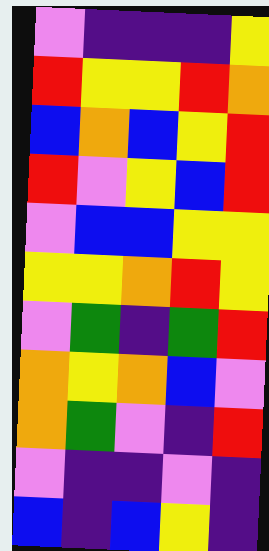[["violet", "indigo", "indigo", "indigo", "yellow"], ["red", "yellow", "yellow", "red", "orange"], ["blue", "orange", "blue", "yellow", "red"], ["red", "violet", "yellow", "blue", "red"], ["violet", "blue", "blue", "yellow", "yellow"], ["yellow", "yellow", "orange", "red", "yellow"], ["violet", "green", "indigo", "green", "red"], ["orange", "yellow", "orange", "blue", "violet"], ["orange", "green", "violet", "indigo", "red"], ["violet", "indigo", "indigo", "violet", "indigo"], ["blue", "indigo", "blue", "yellow", "indigo"]]